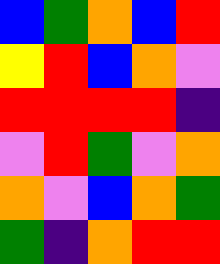[["blue", "green", "orange", "blue", "red"], ["yellow", "red", "blue", "orange", "violet"], ["red", "red", "red", "red", "indigo"], ["violet", "red", "green", "violet", "orange"], ["orange", "violet", "blue", "orange", "green"], ["green", "indigo", "orange", "red", "red"]]